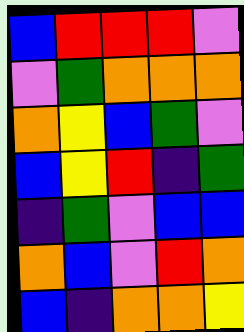[["blue", "red", "red", "red", "violet"], ["violet", "green", "orange", "orange", "orange"], ["orange", "yellow", "blue", "green", "violet"], ["blue", "yellow", "red", "indigo", "green"], ["indigo", "green", "violet", "blue", "blue"], ["orange", "blue", "violet", "red", "orange"], ["blue", "indigo", "orange", "orange", "yellow"]]